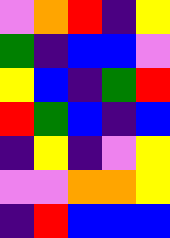[["violet", "orange", "red", "indigo", "yellow"], ["green", "indigo", "blue", "blue", "violet"], ["yellow", "blue", "indigo", "green", "red"], ["red", "green", "blue", "indigo", "blue"], ["indigo", "yellow", "indigo", "violet", "yellow"], ["violet", "violet", "orange", "orange", "yellow"], ["indigo", "red", "blue", "blue", "blue"]]